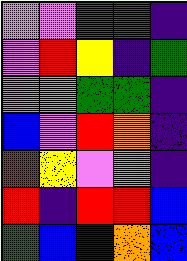[["violet", "violet", "red", "red", "indigo"], ["violet", "red", "yellow", "indigo", "green"], ["violet", "orange", "green", "green", "indigo"], ["blue", "violet", "red", "orange", "indigo"], ["red", "yellow", "violet", "violet", "indigo"], ["red", "indigo", "red", "red", "blue"], ["green", "blue", "blue", "orange", "blue"]]